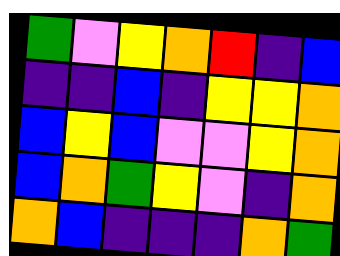[["green", "violet", "yellow", "orange", "red", "indigo", "blue"], ["indigo", "indigo", "blue", "indigo", "yellow", "yellow", "orange"], ["blue", "yellow", "blue", "violet", "violet", "yellow", "orange"], ["blue", "orange", "green", "yellow", "violet", "indigo", "orange"], ["orange", "blue", "indigo", "indigo", "indigo", "orange", "green"]]